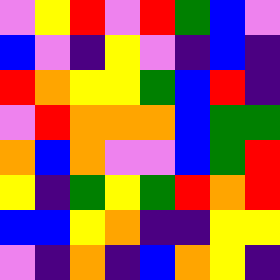[["violet", "yellow", "red", "violet", "red", "green", "blue", "violet"], ["blue", "violet", "indigo", "yellow", "violet", "indigo", "blue", "indigo"], ["red", "orange", "yellow", "yellow", "green", "blue", "red", "indigo"], ["violet", "red", "orange", "orange", "orange", "blue", "green", "green"], ["orange", "blue", "orange", "violet", "violet", "blue", "green", "red"], ["yellow", "indigo", "green", "yellow", "green", "red", "orange", "red"], ["blue", "blue", "yellow", "orange", "indigo", "indigo", "yellow", "yellow"], ["violet", "indigo", "orange", "indigo", "blue", "orange", "yellow", "indigo"]]